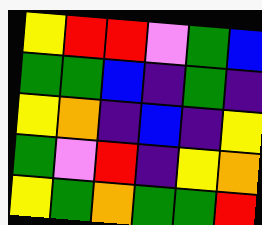[["yellow", "red", "red", "violet", "green", "blue"], ["green", "green", "blue", "indigo", "green", "indigo"], ["yellow", "orange", "indigo", "blue", "indigo", "yellow"], ["green", "violet", "red", "indigo", "yellow", "orange"], ["yellow", "green", "orange", "green", "green", "red"]]